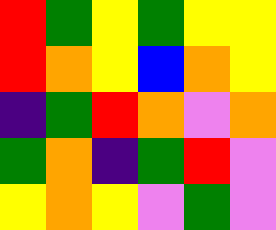[["red", "green", "yellow", "green", "yellow", "yellow"], ["red", "orange", "yellow", "blue", "orange", "yellow"], ["indigo", "green", "red", "orange", "violet", "orange"], ["green", "orange", "indigo", "green", "red", "violet"], ["yellow", "orange", "yellow", "violet", "green", "violet"]]